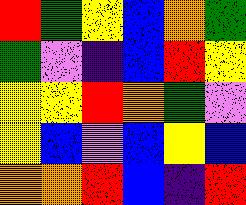[["red", "green", "yellow", "blue", "orange", "green"], ["green", "violet", "indigo", "blue", "red", "yellow"], ["yellow", "yellow", "red", "orange", "green", "violet"], ["yellow", "blue", "violet", "blue", "yellow", "blue"], ["orange", "orange", "red", "blue", "indigo", "red"]]